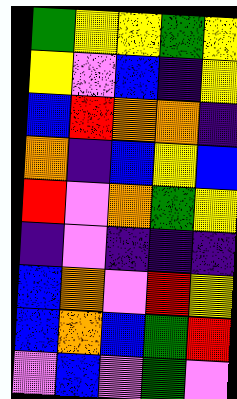[["green", "yellow", "yellow", "green", "yellow"], ["yellow", "violet", "blue", "indigo", "yellow"], ["blue", "red", "orange", "orange", "indigo"], ["orange", "indigo", "blue", "yellow", "blue"], ["red", "violet", "orange", "green", "yellow"], ["indigo", "violet", "indigo", "indigo", "indigo"], ["blue", "orange", "violet", "red", "yellow"], ["blue", "orange", "blue", "green", "red"], ["violet", "blue", "violet", "green", "violet"]]